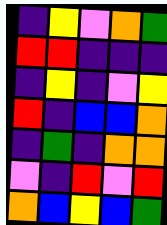[["indigo", "yellow", "violet", "orange", "green"], ["red", "red", "indigo", "indigo", "indigo"], ["indigo", "yellow", "indigo", "violet", "yellow"], ["red", "indigo", "blue", "blue", "orange"], ["indigo", "green", "indigo", "orange", "orange"], ["violet", "indigo", "red", "violet", "red"], ["orange", "blue", "yellow", "blue", "green"]]